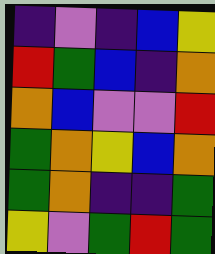[["indigo", "violet", "indigo", "blue", "yellow"], ["red", "green", "blue", "indigo", "orange"], ["orange", "blue", "violet", "violet", "red"], ["green", "orange", "yellow", "blue", "orange"], ["green", "orange", "indigo", "indigo", "green"], ["yellow", "violet", "green", "red", "green"]]